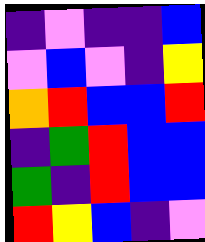[["indigo", "violet", "indigo", "indigo", "blue"], ["violet", "blue", "violet", "indigo", "yellow"], ["orange", "red", "blue", "blue", "red"], ["indigo", "green", "red", "blue", "blue"], ["green", "indigo", "red", "blue", "blue"], ["red", "yellow", "blue", "indigo", "violet"]]